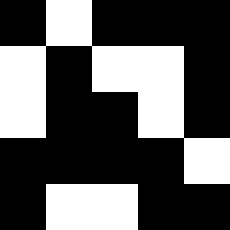[["black", "white", "black", "black", "black"], ["white", "black", "white", "white", "black"], ["white", "black", "black", "white", "black"], ["black", "black", "black", "black", "white"], ["black", "white", "white", "black", "black"]]